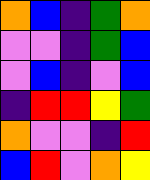[["orange", "blue", "indigo", "green", "orange"], ["violet", "violet", "indigo", "green", "blue"], ["violet", "blue", "indigo", "violet", "blue"], ["indigo", "red", "red", "yellow", "green"], ["orange", "violet", "violet", "indigo", "red"], ["blue", "red", "violet", "orange", "yellow"]]